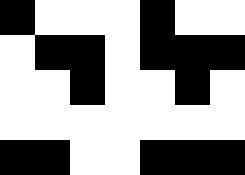[["black", "white", "white", "white", "black", "white", "white"], ["white", "black", "black", "white", "black", "black", "black"], ["white", "white", "black", "white", "white", "black", "white"], ["white", "white", "white", "white", "white", "white", "white"], ["black", "black", "white", "white", "black", "black", "black"]]